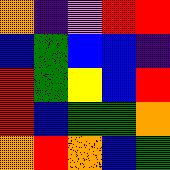[["orange", "indigo", "violet", "red", "red"], ["blue", "green", "blue", "blue", "indigo"], ["red", "green", "yellow", "blue", "red"], ["red", "blue", "green", "green", "orange"], ["orange", "red", "orange", "blue", "green"]]